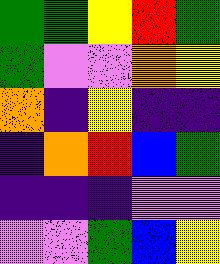[["green", "green", "yellow", "red", "green"], ["green", "violet", "violet", "orange", "yellow"], ["orange", "indigo", "yellow", "indigo", "indigo"], ["indigo", "orange", "red", "blue", "green"], ["indigo", "indigo", "indigo", "violet", "violet"], ["violet", "violet", "green", "blue", "yellow"]]